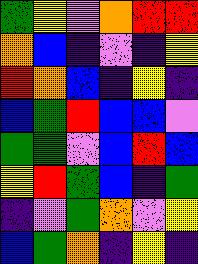[["green", "yellow", "violet", "orange", "red", "red"], ["orange", "blue", "indigo", "violet", "indigo", "yellow"], ["red", "orange", "blue", "indigo", "yellow", "indigo"], ["blue", "green", "red", "blue", "blue", "violet"], ["green", "green", "violet", "blue", "red", "blue"], ["yellow", "red", "green", "blue", "indigo", "green"], ["indigo", "violet", "green", "orange", "violet", "yellow"], ["blue", "green", "orange", "indigo", "yellow", "indigo"]]